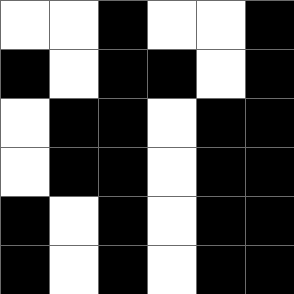[["white", "white", "black", "white", "white", "black"], ["black", "white", "black", "black", "white", "black"], ["white", "black", "black", "white", "black", "black"], ["white", "black", "black", "white", "black", "black"], ["black", "white", "black", "white", "black", "black"], ["black", "white", "black", "white", "black", "black"]]